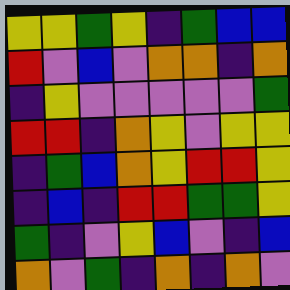[["yellow", "yellow", "green", "yellow", "indigo", "green", "blue", "blue"], ["red", "violet", "blue", "violet", "orange", "orange", "indigo", "orange"], ["indigo", "yellow", "violet", "violet", "violet", "violet", "violet", "green"], ["red", "red", "indigo", "orange", "yellow", "violet", "yellow", "yellow"], ["indigo", "green", "blue", "orange", "yellow", "red", "red", "yellow"], ["indigo", "blue", "indigo", "red", "red", "green", "green", "yellow"], ["green", "indigo", "violet", "yellow", "blue", "violet", "indigo", "blue"], ["orange", "violet", "green", "indigo", "orange", "indigo", "orange", "violet"]]